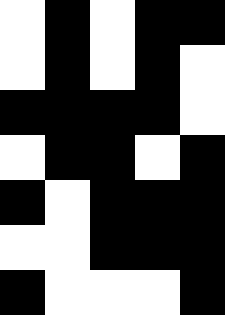[["white", "black", "white", "black", "black"], ["white", "black", "white", "black", "white"], ["black", "black", "black", "black", "white"], ["white", "black", "black", "white", "black"], ["black", "white", "black", "black", "black"], ["white", "white", "black", "black", "black"], ["black", "white", "white", "white", "black"]]